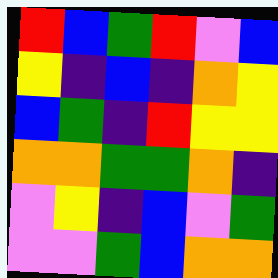[["red", "blue", "green", "red", "violet", "blue"], ["yellow", "indigo", "blue", "indigo", "orange", "yellow"], ["blue", "green", "indigo", "red", "yellow", "yellow"], ["orange", "orange", "green", "green", "orange", "indigo"], ["violet", "yellow", "indigo", "blue", "violet", "green"], ["violet", "violet", "green", "blue", "orange", "orange"]]